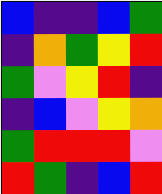[["blue", "indigo", "indigo", "blue", "green"], ["indigo", "orange", "green", "yellow", "red"], ["green", "violet", "yellow", "red", "indigo"], ["indigo", "blue", "violet", "yellow", "orange"], ["green", "red", "red", "red", "violet"], ["red", "green", "indigo", "blue", "red"]]